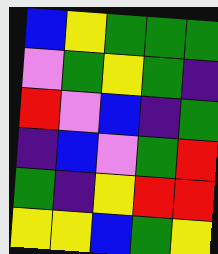[["blue", "yellow", "green", "green", "green"], ["violet", "green", "yellow", "green", "indigo"], ["red", "violet", "blue", "indigo", "green"], ["indigo", "blue", "violet", "green", "red"], ["green", "indigo", "yellow", "red", "red"], ["yellow", "yellow", "blue", "green", "yellow"]]